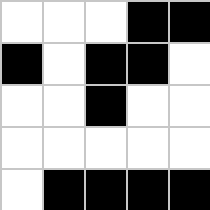[["white", "white", "white", "black", "black"], ["black", "white", "black", "black", "white"], ["white", "white", "black", "white", "white"], ["white", "white", "white", "white", "white"], ["white", "black", "black", "black", "black"]]